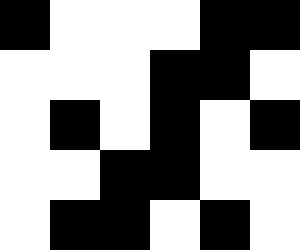[["black", "white", "white", "white", "black", "black"], ["white", "white", "white", "black", "black", "white"], ["white", "black", "white", "black", "white", "black"], ["white", "white", "black", "black", "white", "white"], ["white", "black", "black", "white", "black", "white"]]